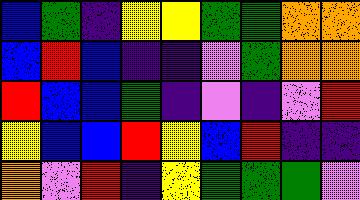[["blue", "green", "indigo", "yellow", "yellow", "green", "green", "orange", "orange"], ["blue", "red", "blue", "indigo", "indigo", "violet", "green", "orange", "orange"], ["red", "blue", "blue", "green", "indigo", "violet", "indigo", "violet", "red"], ["yellow", "blue", "blue", "red", "yellow", "blue", "red", "indigo", "indigo"], ["orange", "violet", "red", "indigo", "yellow", "green", "green", "green", "violet"]]